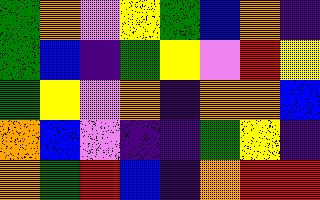[["green", "orange", "violet", "yellow", "green", "blue", "orange", "indigo"], ["green", "blue", "indigo", "green", "yellow", "violet", "red", "yellow"], ["green", "yellow", "violet", "orange", "indigo", "orange", "orange", "blue"], ["orange", "blue", "violet", "indigo", "indigo", "green", "yellow", "indigo"], ["orange", "green", "red", "blue", "indigo", "orange", "red", "red"]]